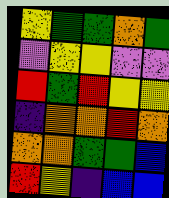[["yellow", "green", "green", "orange", "green"], ["violet", "yellow", "yellow", "violet", "violet"], ["red", "green", "red", "yellow", "yellow"], ["indigo", "orange", "orange", "red", "orange"], ["orange", "orange", "green", "green", "blue"], ["red", "yellow", "indigo", "blue", "blue"]]